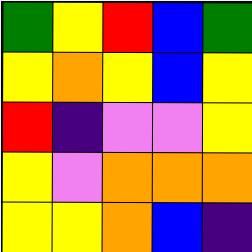[["green", "yellow", "red", "blue", "green"], ["yellow", "orange", "yellow", "blue", "yellow"], ["red", "indigo", "violet", "violet", "yellow"], ["yellow", "violet", "orange", "orange", "orange"], ["yellow", "yellow", "orange", "blue", "indigo"]]